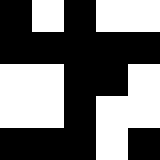[["black", "white", "black", "white", "white"], ["black", "black", "black", "black", "black"], ["white", "white", "black", "black", "white"], ["white", "white", "black", "white", "white"], ["black", "black", "black", "white", "black"]]